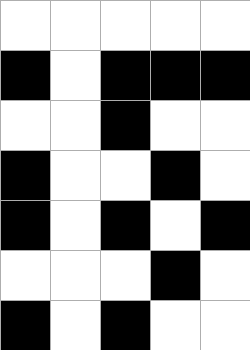[["white", "white", "white", "white", "white"], ["black", "white", "black", "black", "black"], ["white", "white", "black", "white", "white"], ["black", "white", "white", "black", "white"], ["black", "white", "black", "white", "black"], ["white", "white", "white", "black", "white"], ["black", "white", "black", "white", "white"]]